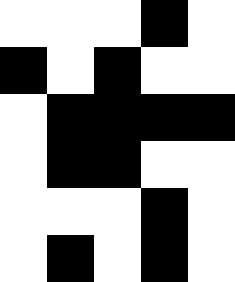[["white", "white", "white", "black", "white"], ["black", "white", "black", "white", "white"], ["white", "black", "black", "black", "black"], ["white", "black", "black", "white", "white"], ["white", "white", "white", "black", "white"], ["white", "black", "white", "black", "white"]]